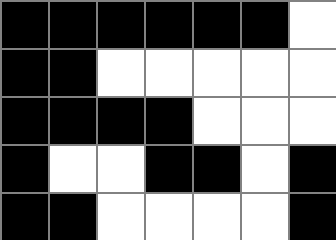[["black", "black", "black", "black", "black", "black", "white"], ["black", "black", "white", "white", "white", "white", "white"], ["black", "black", "black", "black", "white", "white", "white"], ["black", "white", "white", "black", "black", "white", "black"], ["black", "black", "white", "white", "white", "white", "black"]]